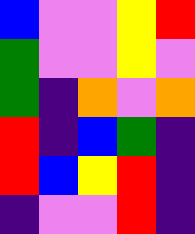[["blue", "violet", "violet", "yellow", "red"], ["green", "violet", "violet", "yellow", "violet"], ["green", "indigo", "orange", "violet", "orange"], ["red", "indigo", "blue", "green", "indigo"], ["red", "blue", "yellow", "red", "indigo"], ["indigo", "violet", "violet", "red", "indigo"]]